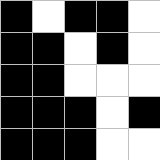[["black", "white", "black", "black", "white"], ["black", "black", "white", "black", "white"], ["black", "black", "white", "white", "white"], ["black", "black", "black", "white", "black"], ["black", "black", "black", "white", "white"]]